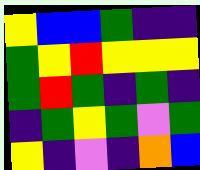[["yellow", "blue", "blue", "green", "indigo", "indigo"], ["green", "yellow", "red", "yellow", "yellow", "yellow"], ["green", "red", "green", "indigo", "green", "indigo"], ["indigo", "green", "yellow", "green", "violet", "green"], ["yellow", "indigo", "violet", "indigo", "orange", "blue"]]